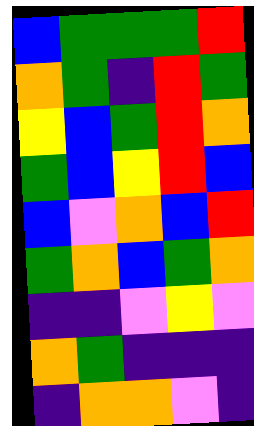[["blue", "green", "green", "green", "red"], ["orange", "green", "indigo", "red", "green"], ["yellow", "blue", "green", "red", "orange"], ["green", "blue", "yellow", "red", "blue"], ["blue", "violet", "orange", "blue", "red"], ["green", "orange", "blue", "green", "orange"], ["indigo", "indigo", "violet", "yellow", "violet"], ["orange", "green", "indigo", "indigo", "indigo"], ["indigo", "orange", "orange", "violet", "indigo"]]